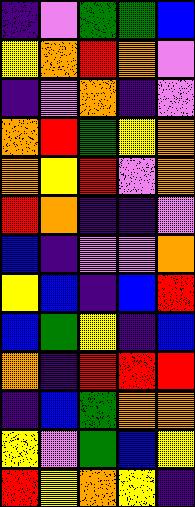[["indigo", "violet", "green", "green", "blue"], ["yellow", "orange", "red", "orange", "violet"], ["indigo", "violet", "orange", "indigo", "violet"], ["orange", "red", "green", "yellow", "orange"], ["orange", "yellow", "red", "violet", "orange"], ["red", "orange", "indigo", "indigo", "violet"], ["blue", "indigo", "violet", "violet", "orange"], ["yellow", "blue", "indigo", "blue", "red"], ["blue", "green", "yellow", "indigo", "blue"], ["orange", "indigo", "red", "red", "red"], ["indigo", "blue", "green", "orange", "orange"], ["yellow", "violet", "green", "blue", "yellow"], ["red", "yellow", "orange", "yellow", "indigo"]]